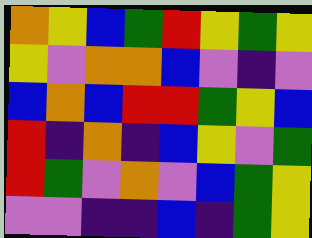[["orange", "yellow", "blue", "green", "red", "yellow", "green", "yellow"], ["yellow", "violet", "orange", "orange", "blue", "violet", "indigo", "violet"], ["blue", "orange", "blue", "red", "red", "green", "yellow", "blue"], ["red", "indigo", "orange", "indigo", "blue", "yellow", "violet", "green"], ["red", "green", "violet", "orange", "violet", "blue", "green", "yellow"], ["violet", "violet", "indigo", "indigo", "blue", "indigo", "green", "yellow"]]